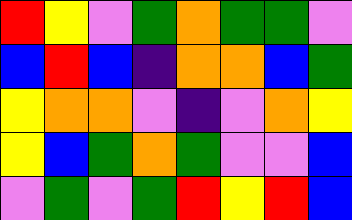[["red", "yellow", "violet", "green", "orange", "green", "green", "violet"], ["blue", "red", "blue", "indigo", "orange", "orange", "blue", "green"], ["yellow", "orange", "orange", "violet", "indigo", "violet", "orange", "yellow"], ["yellow", "blue", "green", "orange", "green", "violet", "violet", "blue"], ["violet", "green", "violet", "green", "red", "yellow", "red", "blue"]]